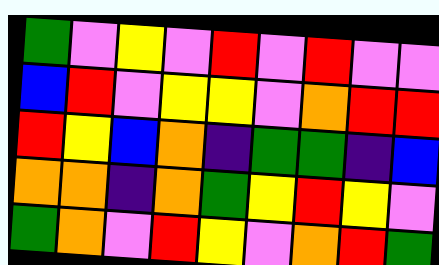[["green", "violet", "yellow", "violet", "red", "violet", "red", "violet", "violet"], ["blue", "red", "violet", "yellow", "yellow", "violet", "orange", "red", "red"], ["red", "yellow", "blue", "orange", "indigo", "green", "green", "indigo", "blue"], ["orange", "orange", "indigo", "orange", "green", "yellow", "red", "yellow", "violet"], ["green", "orange", "violet", "red", "yellow", "violet", "orange", "red", "green"]]